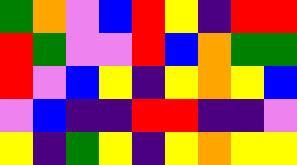[["green", "orange", "violet", "blue", "red", "yellow", "indigo", "red", "red"], ["red", "green", "violet", "violet", "red", "blue", "orange", "green", "green"], ["red", "violet", "blue", "yellow", "indigo", "yellow", "orange", "yellow", "blue"], ["violet", "blue", "indigo", "indigo", "red", "red", "indigo", "indigo", "violet"], ["yellow", "indigo", "green", "yellow", "indigo", "yellow", "orange", "yellow", "yellow"]]